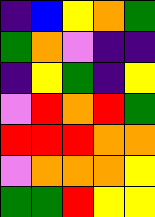[["indigo", "blue", "yellow", "orange", "green"], ["green", "orange", "violet", "indigo", "indigo"], ["indigo", "yellow", "green", "indigo", "yellow"], ["violet", "red", "orange", "red", "green"], ["red", "red", "red", "orange", "orange"], ["violet", "orange", "orange", "orange", "yellow"], ["green", "green", "red", "yellow", "yellow"]]